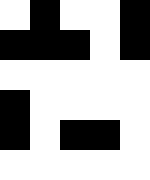[["white", "black", "white", "white", "black"], ["black", "black", "black", "white", "black"], ["white", "white", "white", "white", "white"], ["black", "white", "white", "white", "white"], ["black", "white", "black", "black", "white"], ["white", "white", "white", "white", "white"]]